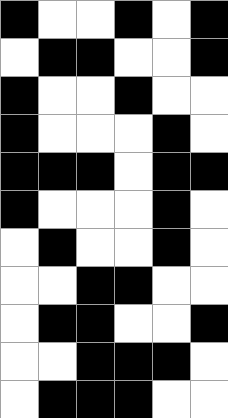[["black", "white", "white", "black", "white", "black"], ["white", "black", "black", "white", "white", "black"], ["black", "white", "white", "black", "white", "white"], ["black", "white", "white", "white", "black", "white"], ["black", "black", "black", "white", "black", "black"], ["black", "white", "white", "white", "black", "white"], ["white", "black", "white", "white", "black", "white"], ["white", "white", "black", "black", "white", "white"], ["white", "black", "black", "white", "white", "black"], ["white", "white", "black", "black", "black", "white"], ["white", "black", "black", "black", "white", "white"]]